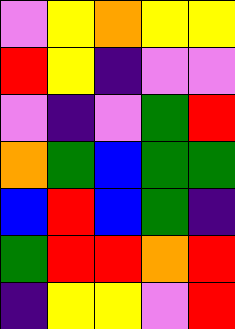[["violet", "yellow", "orange", "yellow", "yellow"], ["red", "yellow", "indigo", "violet", "violet"], ["violet", "indigo", "violet", "green", "red"], ["orange", "green", "blue", "green", "green"], ["blue", "red", "blue", "green", "indigo"], ["green", "red", "red", "orange", "red"], ["indigo", "yellow", "yellow", "violet", "red"]]